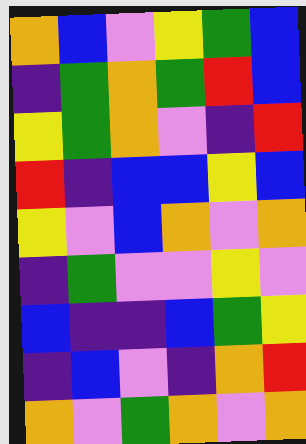[["orange", "blue", "violet", "yellow", "green", "blue"], ["indigo", "green", "orange", "green", "red", "blue"], ["yellow", "green", "orange", "violet", "indigo", "red"], ["red", "indigo", "blue", "blue", "yellow", "blue"], ["yellow", "violet", "blue", "orange", "violet", "orange"], ["indigo", "green", "violet", "violet", "yellow", "violet"], ["blue", "indigo", "indigo", "blue", "green", "yellow"], ["indigo", "blue", "violet", "indigo", "orange", "red"], ["orange", "violet", "green", "orange", "violet", "orange"]]